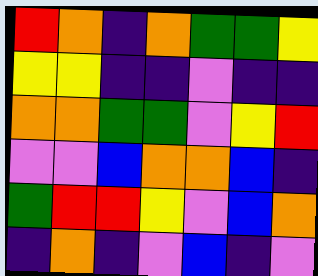[["red", "orange", "indigo", "orange", "green", "green", "yellow"], ["yellow", "yellow", "indigo", "indigo", "violet", "indigo", "indigo"], ["orange", "orange", "green", "green", "violet", "yellow", "red"], ["violet", "violet", "blue", "orange", "orange", "blue", "indigo"], ["green", "red", "red", "yellow", "violet", "blue", "orange"], ["indigo", "orange", "indigo", "violet", "blue", "indigo", "violet"]]